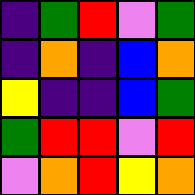[["indigo", "green", "red", "violet", "green"], ["indigo", "orange", "indigo", "blue", "orange"], ["yellow", "indigo", "indigo", "blue", "green"], ["green", "red", "red", "violet", "red"], ["violet", "orange", "red", "yellow", "orange"]]